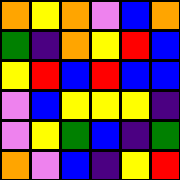[["orange", "yellow", "orange", "violet", "blue", "orange"], ["green", "indigo", "orange", "yellow", "red", "blue"], ["yellow", "red", "blue", "red", "blue", "blue"], ["violet", "blue", "yellow", "yellow", "yellow", "indigo"], ["violet", "yellow", "green", "blue", "indigo", "green"], ["orange", "violet", "blue", "indigo", "yellow", "red"]]